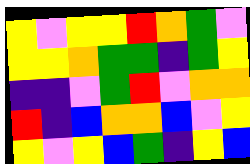[["yellow", "violet", "yellow", "yellow", "red", "orange", "green", "violet"], ["yellow", "yellow", "orange", "green", "green", "indigo", "green", "yellow"], ["indigo", "indigo", "violet", "green", "red", "violet", "orange", "orange"], ["red", "indigo", "blue", "orange", "orange", "blue", "violet", "yellow"], ["yellow", "violet", "yellow", "blue", "green", "indigo", "yellow", "blue"]]